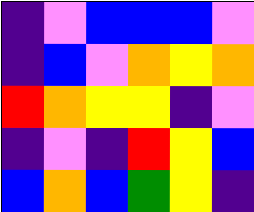[["indigo", "violet", "blue", "blue", "blue", "violet"], ["indigo", "blue", "violet", "orange", "yellow", "orange"], ["red", "orange", "yellow", "yellow", "indigo", "violet"], ["indigo", "violet", "indigo", "red", "yellow", "blue"], ["blue", "orange", "blue", "green", "yellow", "indigo"]]